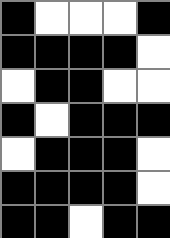[["black", "white", "white", "white", "black"], ["black", "black", "black", "black", "white"], ["white", "black", "black", "white", "white"], ["black", "white", "black", "black", "black"], ["white", "black", "black", "black", "white"], ["black", "black", "black", "black", "white"], ["black", "black", "white", "black", "black"]]